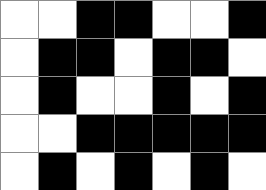[["white", "white", "black", "black", "white", "white", "black"], ["white", "black", "black", "white", "black", "black", "white"], ["white", "black", "white", "white", "black", "white", "black"], ["white", "white", "black", "black", "black", "black", "black"], ["white", "black", "white", "black", "white", "black", "white"]]